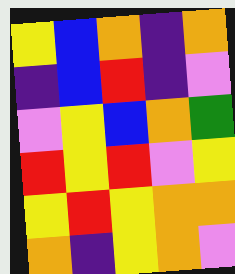[["yellow", "blue", "orange", "indigo", "orange"], ["indigo", "blue", "red", "indigo", "violet"], ["violet", "yellow", "blue", "orange", "green"], ["red", "yellow", "red", "violet", "yellow"], ["yellow", "red", "yellow", "orange", "orange"], ["orange", "indigo", "yellow", "orange", "violet"]]